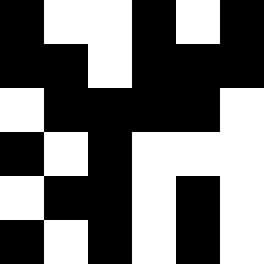[["black", "white", "white", "black", "white", "black"], ["black", "black", "white", "black", "black", "black"], ["white", "black", "black", "black", "black", "white"], ["black", "white", "black", "white", "white", "white"], ["white", "black", "black", "white", "black", "white"], ["black", "white", "black", "white", "black", "white"]]